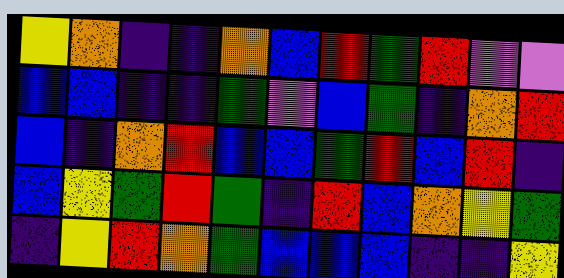[["yellow", "orange", "indigo", "indigo", "orange", "blue", "red", "green", "red", "violet", "violet"], ["blue", "blue", "indigo", "indigo", "green", "violet", "blue", "green", "indigo", "orange", "red"], ["blue", "indigo", "orange", "red", "blue", "blue", "green", "red", "blue", "red", "indigo"], ["blue", "yellow", "green", "red", "green", "indigo", "red", "blue", "orange", "yellow", "green"], ["indigo", "yellow", "red", "orange", "green", "blue", "blue", "blue", "indigo", "indigo", "yellow"]]